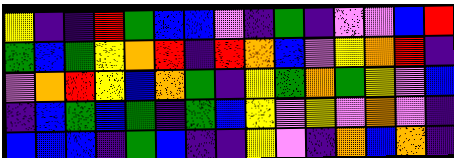[["yellow", "indigo", "indigo", "red", "green", "blue", "blue", "violet", "indigo", "green", "indigo", "violet", "violet", "blue", "red"], ["green", "blue", "green", "yellow", "orange", "red", "indigo", "red", "orange", "blue", "violet", "yellow", "orange", "red", "indigo"], ["violet", "orange", "red", "yellow", "blue", "orange", "green", "indigo", "yellow", "green", "orange", "green", "yellow", "violet", "blue"], ["indigo", "blue", "green", "blue", "green", "indigo", "green", "blue", "yellow", "violet", "yellow", "violet", "orange", "violet", "indigo"], ["blue", "blue", "blue", "indigo", "green", "blue", "indigo", "indigo", "yellow", "violet", "indigo", "orange", "blue", "orange", "indigo"]]